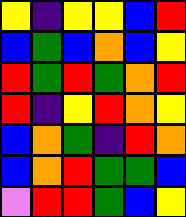[["yellow", "indigo", "yellow", "yellow", "blue", "red"], ["blue", "green", "blue", "orange", "blue", "yellow"], ["red", "green", "red", "green", "orange", "red"], ["red", "indigo", "yellow", "red", "orange", "yellow"], ["blue", "orange", "green", "indigo", "red", "orange"], ["blue", "orange", "red", "green", "green", "blue"], ["violet", "red", "red", "green", "blue", "yellow"]]